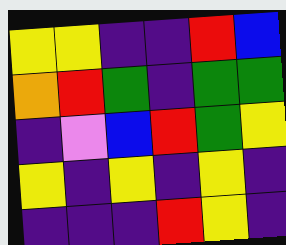[["yellow", "yellow", "indigo", "indigo", "red", "blue"], ["orange", "red", "green", "indigo", "green", "green"], ["indigo", "violet", "blue", "red", "green", "yellow"], ["yellow", "indigo", "yellow", "indigo", "yellow", "indigo"], ["indigo", "indigo", "indigo", "red", "yellow", "indigo"]]